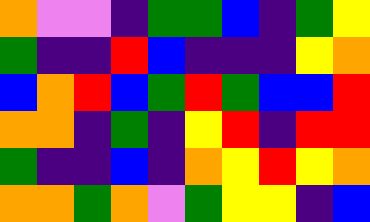[["orange", "violet", "violet", "indigo", "green", "green", "blue", "indigo", "green", "yellow"], ["green", "indigo", "indigo", "red", "blue", "indigo", "indigo", "indigo", "yellow", "orange"], ["blue", "orange", "red", "blue", "green", "red", "green", "blue", "blue", "red"], ["orange", "orange", "indigo", "green", "indigo", "yellow", "red", "indigo", "red", "red"], ["green", "indigo", "indigo", "blue", "indigo", "orange", "yellow", "red", "yellow", "orange"], ["orange", "orange", "green", "orange", "violet", "green", "yellow", "yellow", "indigo", "blue"]]